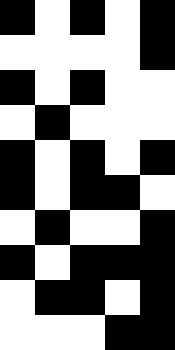[["black", "white", "black", "white", "black"], ["white", "white", "white", "white", "black"], ["black", "white", "black", "white", "white"], ["white", "black", "white", "white", "white"], ["black", "white", "black", "white", "black"], ["black", "white", "black", "black", "white"], ["white", "black", "white", "white", "black"], ["black", "white", "black", "black", "black"], ["white", "black", "black", "white", "black"], ["white", "white", "white", "black", "black"]]